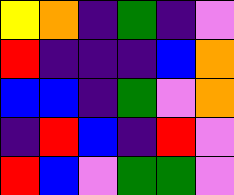[["yellow", "orange", "indigo", "green", "indigo", "violet"], ["red", "indigo", "indigo", "indigo", "blue", "orange"], ["blue", "blue", "indigo", "green", "violet", "orange"], ["indigo", "red", "blue", "indigo", "red", "violet"], ["red", "blue", "violet", "green", "green", "violet"]]